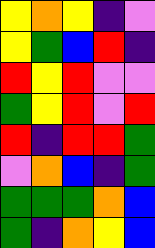[["yellow", "orange", "yellow", "indigo", "violet"], ["yellow", "green", "blue", "red", "indigo"], ["red", "yellow", "red", "violet", "violet"], ["green", "yellow", "red", "violet", "red"], ["red", "indigo", "red", "red", "green"], ["violet", "orange", "blue", "indigo", "green"], ["green", "green", "green", "orange", "blue"], ["green", "indigo", "orange", "yellow", "blue"]]